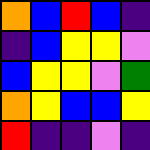[["orange", "blue", "red", "blue", "indigo"], ["indigo", "blue", "yellow", "yellow", "violet"], ["blue", "yellow", "yellow", "violet", "green"], ["orange", "yellow", "blue", "blue", "yellow"], ["red", "indigo", "indigo", "violet", "indigo"]]